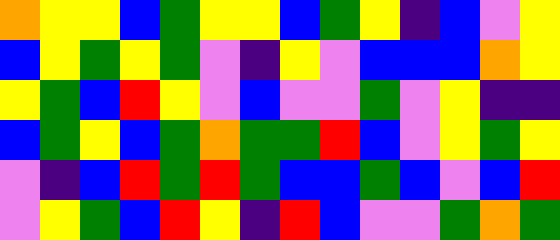[["orange", "yellow", "yellow", "blue", "green", "yellow", "yellow", "blue", "green", "yellow", "indigo", "blue", "violet", "yellow"], ["blue", "yellow", "green", "yellow", "green", "violet", "indigo", "yellow", "violet", "blue", "blue", "blue", "orange", "yellow"], ["yellow", "green", "blue", "red", "yellow", "violet", "blue", "violet", "violet", "green", "violet", "yellow", "indigo", "indigo"], ["blue", "green", "yellow", "blue", "green", "orange", "green", "green", "red", "blue", "violet", "yellow", "green", "yellow"], ["violet", "indigo", "blue", "red", "green", "red", "green", "blue", "blue", "green", "blue", "violet", "blue", "red"], ["violet", "yellow", "green", "blue", "red", "yellow", "indigo", "red", "blue", "violet", "violet", "green", "orange", "green"]]